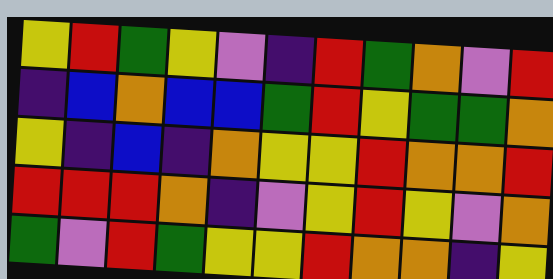[["yellow", "red", "green", "yellow", "violet", "indigo", "red", "green", "orange", "violet", "red"], ["indigo", "blue", "orange", "blue", "blue", "green", "red", "yellow", "green", "green", "orange"], ["yellow", "indigo", "blue", "indigo", "orange", "yellow", "yellow", "red", "orange", "orange", "red"], ["red", "red", "red", "orange", "indigo", "violet", "yellow", "red", "yellow", "violet", "orange"], ["green", "violet", "red", "green", "yellow", "yellow", "red", "orange", "orange", "indigo", "yellow"]]